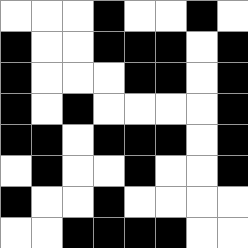[["white", "white", "white", "black", "white", "white", "black", "white"], ["black", "white", "white", "black", "black", "black", "white", "black"], ["black", "white", "white", "white", "black", "black", "white", "black"], ["black", "white", "black", "white", "white", "white", "white", "black"], ["black", "black", "white", "black", "black", "black", "white", "black"], ["white", "black", "white", "white", "black", "white", "white", "black"], ["black", "white", "white", "black", "white", "white", "white", "white"], ["white", "white", "black", "black", "black", "black", "white", "white"]]